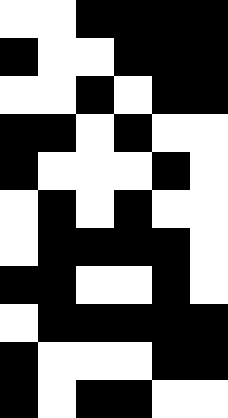[["white", "white", "black", "black", "black", "black"], ["black", "white", "white", "black", "black", "black"], ["white", "white", "black", "white", "black", "black"], ["black", "black", "white", "black", "white", "white"], ["black", "white", "white", "white", "black", "white"], ["white", "black", "white", "black", "white", "white"], ["white", "black", "black", "black", "black", "white"], ["black", "black", "white", "white", "black", "white"], ["white", "black", "black", "black", "black", "black"], ["black", "white", "white", "white", "black", "black"], ["black", "white", "black", "black", "white", "white"]]